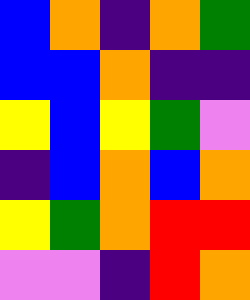[["blue", "orange", "indigo", "orange", "green"], ["blue", "blue", "orange", "indigo", "indigo"], ["yellow", "blue", "yellow", "green", "violet"], ["indigo", "blue", "orange", "blue", "orange"], ["yellow", "green", "orange", "red", "red"], ["violet", "violet", "indigo", "red", "orange"]]